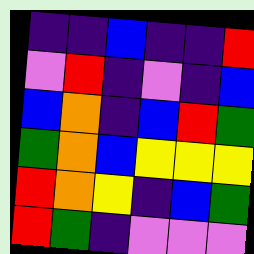[["indigo", "indigo", "blue", "indigo", "indigo", "red"], ["violet", "red", "indigo", "violet", "indigo", "blue"], ["blue", "orange", "indigo", "blue", "red", "green"], ["green", "orange", "blue", "yellow", "yellow", "yellow"], ["red", "orange", "yellow", "indigo", "blue", "green"], ["red", "green", "indigo", "violet", "violet", "violet"]]